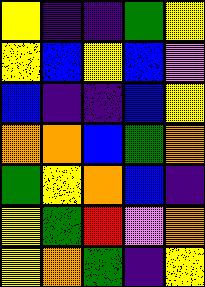[["yellow", "indigo", "indigo", "green", "yellow"], ["yellow", "blue", "yellow", "blue", "violet"], ["blue", "indigo", "indigo", "blue", "yellow"], ["orange", "orange", "blue", "green", "orange"], ["green", "yellow", "orange", "blue", "indigo"], ["yellow", "green", "red", "violet", "orange"], ["yellow", "orange", "green", "indigo", "yellow"]]